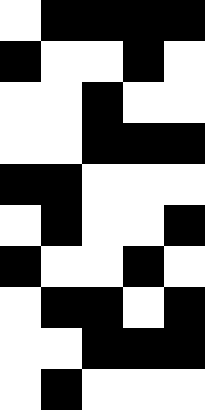[["white", "black", "black", "black", "black"], ["black", "white", "white", "black", "white"], ["white", "white", "black", "white", "white"], ["white", "white", "black", "black", "black"], ["black", "black", "white", "white", "white"], ["white", "black", "white", "white", "black"], ["black", "white", "white", "black", "white"], ["white", "black", "black", "white", "black"], ["white", "white", "black", "black", "black"], ["white", "black", "white", "white", "white"]]